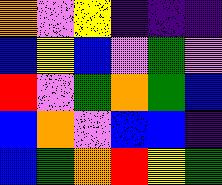[["orange", "violet", "yellow", "indigo", "indigo", "indigo"], ["blue", "yellow", "blue", "violet", "green", "violet"], ["red", "violet", "green", "orange", "green", "blue"], ["blue", "orange", "violet", "blue", "blue", "indigo"], ["blue", "green", "orange", "red", "yellow", "green"]]